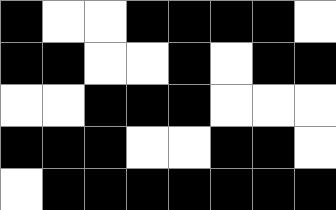[["black", "white", "white", "black", "black", "black", "black", "white"], ["black", "black", "white", "white", "black", "white", "black", "black"], ["white", "white", "black", "black", "black", "white", "white", "white"], ["black", "black", "black", "white", "white", "black", "black", "white"], ["white", "black", "black", "black", "black", "black", "black", "black"]]